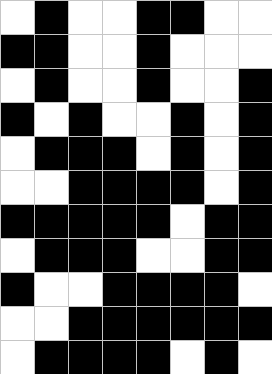[["white", "black", "white", "white", "black", "black", "white", "white"], ["black", "black", "white", "white", "black", "white", "white", "white"], ["white", "black", "white", "white", "black", "white", "white", "black"], ["black", "white", "black", "white", "white", "black", "white", "black"], ["white", "black", "black", "black", "white", "black", "white", "black"], ["white", "white", "black", "black", "black", "black", "white", "black"], ["black", "black", "black", "black", "black", "white", "black", "black"], ["white", "black", "black", "black", "white", "white", "black", "black"], ["black", "white", "white", "black", "black", "black", "black", "white"], ["white", "white", "black", "black", "black", "black", "black", "black"], ["white", "black", "black", "black", "black", "white", "black", "white"]]